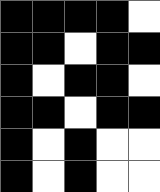[["black", "black", "black", "black", "white"], ["black", "black", "white", "black", "black"], ["black", "white", "black", "black", "white"], ["black", "black", "white", "black", "black"], ["black", "white", "black", "white", "white"], ["black", "white", "black", "white", "white"]]